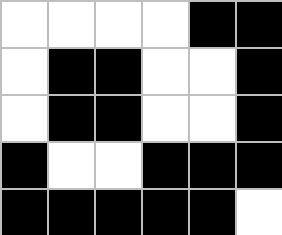[["white", "white", "white", "white", "black", "black"], ["white", "black", "black", "white", "white", "black"], ["white", "black", "black", "white", "white", "black"], ["black", "white", "white", "black", "black", "black"], ["black", "black", "black", "black", "black", "white"]]